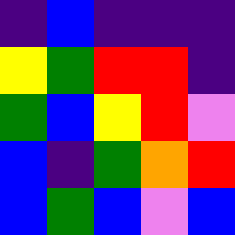[["indigo", "blue", "indigo", "indigo", "indigo"], ["yellow", "green", "red", "red", "indigo"], ["green", "blue", "yellow", "red", "violet"], ["blue", "indigo", "green", "orange", "red"], ["blue", "green", "blue", "violet", "blue"]]